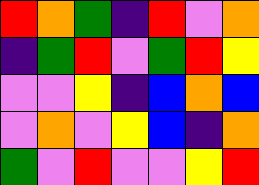[["red", "orange", "green", "indigo", "red", "violet", "orange"], ["indigo", "green", "red", "violet", "green", "red", "yellow"], ["violet", "violet", "yellow", "indigo", "blue", "orange", "blue"], ["violet", "orange", "violet", "yellow", "blue", "indigo", "orange"], ["green", "violet", "red", "violet", "violet", "yellow", "red"]]